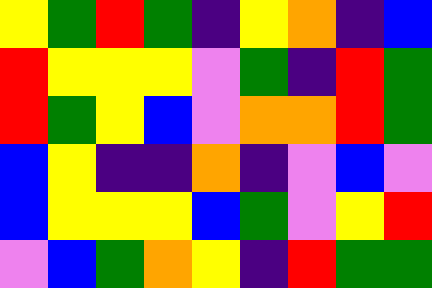[["yellow", "green", "red", "green", "indigo", "yellow", "orange", "indigo", "blue"], ["red", "yellow", "yellow", "yellow", "violet", "green", "indigo", "red", "green"], ["red", "green", "yellow", "blue", "violet", "orange", "orange", "red", "green"], ["blue", "yellow", "indigo", "indigo", "orange", "indigo", "violet", "blue", "violet"], ["blue", "yellow", "yellow", "yellow", "blue", "green", "violet", "yellow", "red"], ["violet", "blue", "green", "orange", "yellow", "indigo", "red", "green", "green"]]